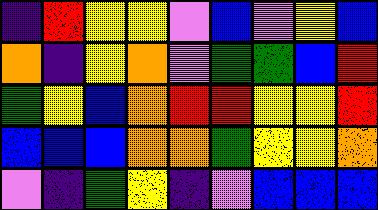[["indigo", "red", "yellow", "yellow", "violet", "blue", "violet", "yellow", "blue"], ["orange", "indigo", "yellow", "orange", "violet", "green", "green", "blue", "red"], ["green", "yellow", "blue", "orange", "red", "red", "yellow", "yellow", "red"], ["blue", "blue", "blue", "orange", "orange", "green", "yellow", "yellow", "orange"], ["violet", "indigo", "green", "yellow", "indigo", "violet", "blue", "blue", "blue"]]